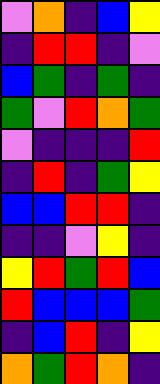[["violet", "orange", "indigo", "blue", "yellow"], ["indigo", "red", "red", "indigo", "violet"], ["blue", "green", "indigo", "green", "indigo"], ["green", "violet", "red", "orange", "green"], ["violet", "indigo", "indigo", "indigo", "red"], ["indigo", "red", "indigo", "green", "yellow"], ["blue", "blue", "red", "red", "indigo"], ["indigo", "indigo", "violet", "yellow", "indigo"], ["yellow", "red", "green", "red", "blue"], ["red", "blue", "blue", "blue", "green"], ["indigo", "blue", "red", "indigo", "yellow"], ["orange", "green", "red", "orange", "indigo"]]